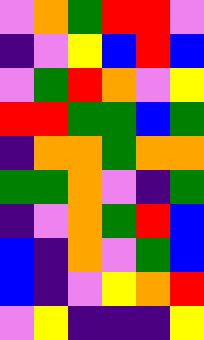[["violet", "orange", "green", "red", "red", "violet"], ["indigo", "violet", "yellow", "blue", "red", "blue"], ["violet", "green", "red", "orange", "violet", "yellow"], ["red", "red", "green", "green", "blue", "green"], ["indigo", "orange", "orange", "green", "orange", "orange"], ["green", "green", "orange", "violet", "indigo", "green"], ["indigo", "violet", "orange", "green", "red", "blue"], ["blue", "indigo", "orange", "violet", "green", "blue"], ["blue", "indigo", "violet", "yellow", "orange", "red"], ["violet", "yellow", "indigo", "indigo", "indigo", "yellow"]]